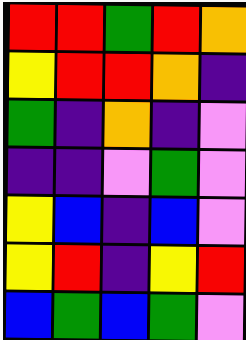[["red", "red", "green", "red", "orange"], ["yellow", "red", "red", "orange", "indigo"], ["green", "indigo", "orange", "indigo", "violet"], ["indigo", "indigo", "violet", "green", "violet"], ["yellow", "blue", "indigo", "blue", "violet"], ["yellow", "red", "indigo", "yellow", "red"], ["blue", "green", "blue", "green", "violet"]]